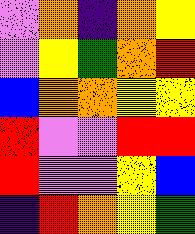[["violet", "orange", "indigo", "orange", "yellow"], ["violet", "yellow", "green", "orange", "red"], ["blue", "orange", "orange", "yellow", "yellow"], ["red", "violet", "violet", "red", "red"], ["red", "violet", "violet", "yellow", "blue"], ["indigo", "red", "orange", "yellow", "green"]]